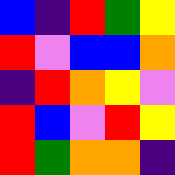[["blue", "indigo", "red", "green", "yellow"], ["red", "violet", "blue", "blue", "orange"], ["indigo", "red", "orange", "yellow", "violet"], ["red", "blue", "violet", "red", "yellow"], ["red", "green", "orange", "orange", "indigo"]]